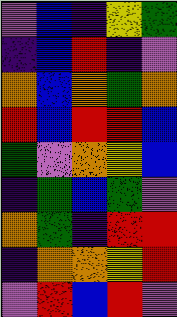[["violet", "blue", "indigo", "yellow", "green"], ["indigo", "blue", "red", "indigo", "violet"], ["orange", "blue", "orange", "green", "orange"], ["red", "blue", "red", "red", "blue"], ["green", "violet", "orange", "yellow", "blue"], ["indigo", "green", "blue", "green", "violet"], ["orange", "green", "indigo", "red", "red"], ["indigo", "orange", "orange", "yellow", "red"], ["violet", "red", "blue", "red", "violet"]]